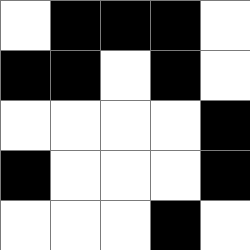[["white", "black", "black", "black", "white"], ["black", "black", "white", "black", "white"], ["white", "white", "white", "white", "black"], ["black", "white", "white", "white", "black"], ["white", "white", "white", "black", "white"]]